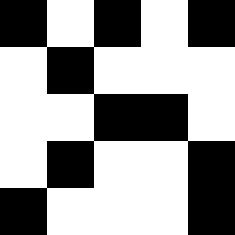[["black", "white", "black", "white", "black"], ["white", "black", "white", "white", "white"], ["white", "white", "black", "black", "white"], ["white", "black", "white", "white", "black"], ["black", "white", "white", "white", "black"]]